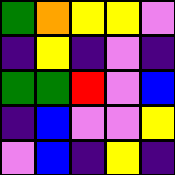[["green", "orange", "yellow", "yellow", "violet"], ["indigo", "yellow", "indigo", "violet", "indigo"], ["green", "green", "red", "violet", "blue"], ["indigo", "blue", "violet", "violet", "yellow"], ["violet", "blue", "indigo", "yellow", "indigo"]]